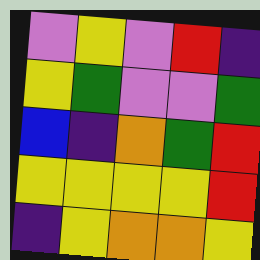[["violet", "yellow", "violet", "red", "indigo"], ["yellow", "green", "violet", "violet", "green"], ["blue", "indigo", "orange", "green", "red"], ["yellow", "yellow", "yellow", "yellow", "red"], ["indigo", "yellow", "orange", "orange", "yellow"]]